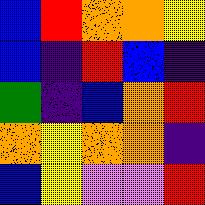[["blue", "red", "orange", "orange", "yellow"], ["blue", "indigo", "red", "blue", "indigo"], ["green", "indigo", "blue", "orange", "red"], ["orange", "yellow", "orange", "orange", "indigo"], ["blue", "yellow", "violet", "violet", "red"]]